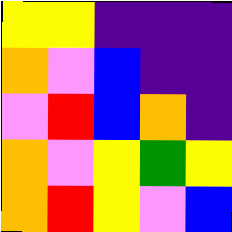[["yellow", "yellow", "indigo", "indigo", "indigo"], ["orange", "violet", "blue", "indigo", "indigo"], ["violet", "red", "blue", "orange", "indigo"], ["orange", "violet", "yellow", "green", "yellow"], ["orange", "red", "yellow", "violet", "blue"]]